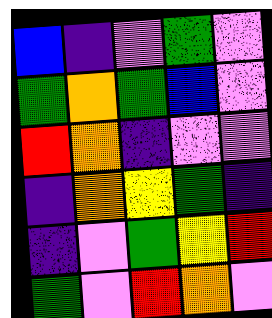[["blue", "indigo", "violet", "green", "violet"], ["green", "orange", "green", "blue", "violet"], ["red", "orange", "indigo", "violet", "violet"], ["indigo", "orange", "yellow", "green", "indigo"], ["indigo", "violet", "green", "yellow", "red"], ["green", "violet", "red", "orange", "violet"]]